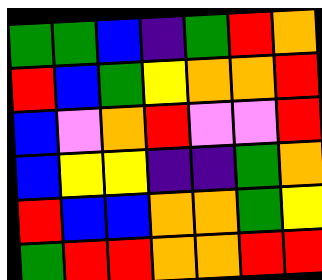[["green", "green", "blue", "indigo", "green", "red", "orange"], ["red", "blue", "green", "yellow", "orange", "orange", "red"], ["blue", "violet", "orange", "red", "violet", "violet", "red"], ["blue", "yellow", "yellow", "indigo", "indigo", "green", "orange"], ["red", "blue", "blue", "orange", "orange", "green", "yellow"], ["green", "red", "red", "orange", "orange", "red", "red"]]